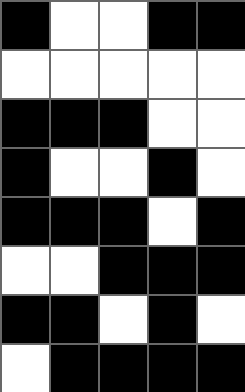[["black", "white", "white", "black", "black"], ["white", "white", "white", "white", "white"], ["black", "black", "black", "white", "white"], ["black", "white", "white", "black", "white"], ["black", "black", "black", "white", "black"], ["white", "white", "black", "black", "black"], ["black", "black", "white", "black", "white"], ["white", "black", "black", "black", "black"]]